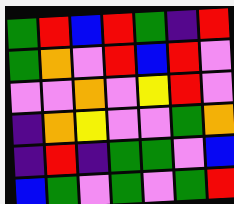[["green", "red", "blue", "red", "green", "indigo", "red"], ["green", "orange", "violet", "red", "blue", "red", "violet"], ["violet", "violet", "orange", "violet", "yellow", "red", "violet"], ["indigo", "orange", "yellow", "violet", "violet", "green", "orange"], ["indigo", "red", "indigo", "green", "green", "violet", "blue"], ["blue", "green", "violet", "green", "violet", "green", "red"]]